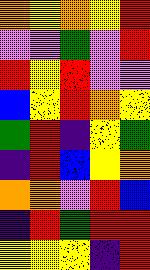[["orange", "yellow", "orange", "yellow", "red"], ["violet", "violet", "green", "violet", "red"], ["red", "yellow", "red", "violet", "violet"], ["blue", "yellow", "red", "orange", "yellow"], ["green", "red", "indigo", "yellow", "green"], ["indigo", "red", "blue", "yellow", "orange"], ["orange", "orange", "violet", "red", "blue"], ["indigo", "red", "green", "red", "red"], ["yellow", "yellow", "yellow", "indigo", "red"]]